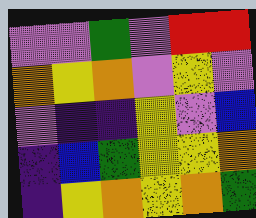[["violet", "violet", "green", "violet", "red", "red"], ["orange", "yellow", "orange", "violet", "yellow", "violet"], ["violet", "indigo", "indigo", "yellow", "violet", "blue"], ["indigo", "blue", "green", "yellow", "yellow", "orange"], ["indigo", "yellow", "orange", "yellow", "orange", "green"]]